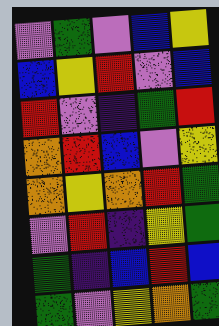[["violet", "green", "violet", "blue", "yellow"], ["blue", "yellow", "red", "violet", "blue"], ["red", "violet", "indigo", "green", "red"], ["orange", "red", "blue", "violet", "yellow"], ["orange", "yellow", "orange", "red", "green"], ["violet", "red", "indigo", "yellow", "green"], ["green", "indigo", "blue", "red", "blue"], ["green", "violet", "yellow", "orange", "green"]]